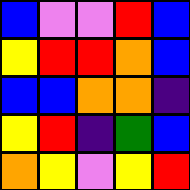[["blue", "violet", "violet", "red", "blue"], ["yellow", "red", "red", "orange", "blue"], ["blue", "blue", "orange", "orange", "indigo"], ["yellow", "red", "indigo", "green", "blue"], ["orange", "yellow", "violet", "yellow", "red"]]